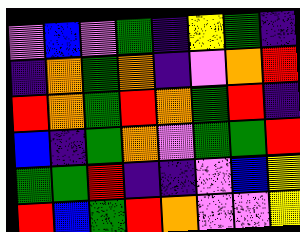[["violet", "blue", "violet", "green", "indigo", "yellow", "green", "indigo"], ["indigo", "orange", "green", "orange", "indigo", "violet", "orange", "red"], ["red", "orange", "green", "red", "orange", "green", "red", "indigo"], ["blue", "indigo", "green", "orange", "violet", "green", "green", "red"], ["green", "green", "red", "indigo", "indigo", "violet", "blue", "yellow"], ["red", "blue", "green", "red", "orange", "violet", "violet", "yellow"]]